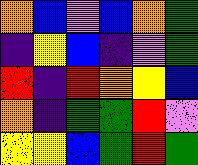[["orange", "blue", "violet", "blue", "orange", "green"], ["indigo", "yellow", "blue", "indigo", "violet", "green"], ["red", "indigo", "red", "orange", "yellow", "blue"], ["orange", "indigo", "green", "green", "red", "violet"], ["yellow", "yellow", "blue", "green", "red", "green"]]